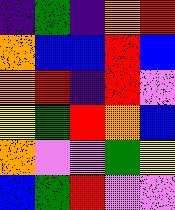[["indigo", "green", "indigo", "orange", "red"], ["orange", "blue", "blue", "red", "blue"], ["orange", "red", "indigo", "red", "violet"], ["yellow", "green", "red", "orange", "blue"], ["orange", "violet", "violet", "green", "yellow"], ["blue", "green", "red", "violet", "violet"]]